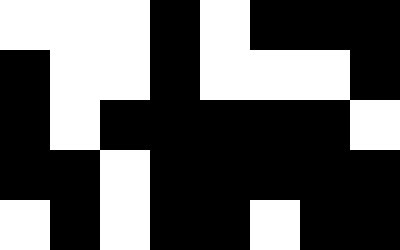[["white", "white", "white", "black", "white", "black", "black", "black"], ["black", "white", "white", "black", "white", "white", "white", "black"], ["black", "white", "black", "black", "black", "black", "black", "white"], ["black", "black", "white", "black", "black", "black", "black", "black"], ["white", "black", "white", "black", "black", "white", "black", "black"]]